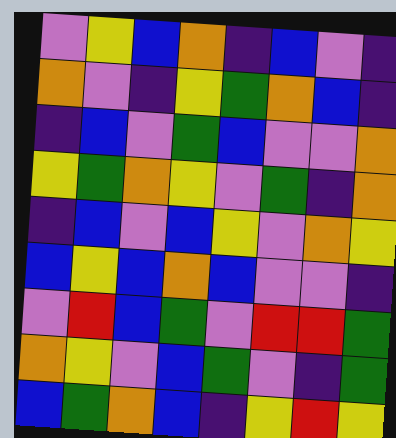[["violet", "yellow", "blue", "orange", "indigo", "blue", "violet", "indigo"], ["orange", "violet", "indigo", "yellow", "green", "orange", "blue", "indigo"], ["indigo", "blue", "violet", "green", "blue", "violet", "violet", "orange"], ["yellow", "green", "orange", "yellow", "violet", "green", "indigo", "orange"], ["indigo", "blue", "violet", "blue", "yellow", "violet", "orange", "yellow"], ["blue", "yellow", "blue", "orange", "blue", "violet", "violet", "indigo"], ["violet", "red", "blue", "green", "violet", "red", "red", "green"], ["orange", "yellow", "violet", "blue", "green", "violet", "indigo", "green"], ["blue", "green", "orange", "blue", "indigo", "yellow", "red", "yellow"]]